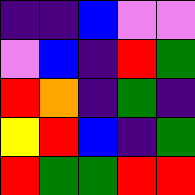[["indigo", "indigo", "blue", "violet", "violet"], ["violet", "blue", "indigo", "red", "green"], ["red", "orange", "indigo", "green", "indigo"], ["yellow", "red", "blue", "indigo", "green"], ["red", "green", "green", "red", "red"]]